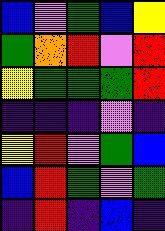[["blue", "violet", "green", "blue", "yellow"], ["green", "orange", "red", "violet", "red"], ["yellow", "green", "green", "green", "red"], ["indigo", "indigo", "indigo", "violet", "indigo"], ["yellow", "red", "violet", "green", "blue"], ["blue", "red", "green", "violet", "green"], ["indigo", "red", "indigo", "blue", "indigo"]]